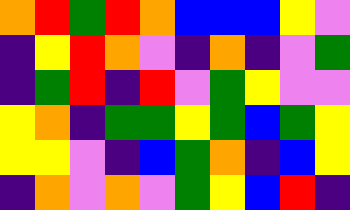[["orange", "red", "green", "red", "orange", "blue", "blue", "blue", "yellow", "violet"], ["indigo", "yellow", "red", "orange", "violet", "indigo", "orange", "indigo", "violet", "green"], ["indigo", "green", "red", "indigo", "red", "violet", "green", "yellow", "violet", "violet"], ["yellow", "orange", "indigo", "green", "green", "yellow", "green", "blue", "green", "yellow"], ["yellow", "yellow", "violet", "indigo", "blue", "green", "orange", "indigo", "blue", "yellow"], ["indigo", "orange", "violet", "orange", "violet", "green", "yellow", "blue", "red", "indigo"]]